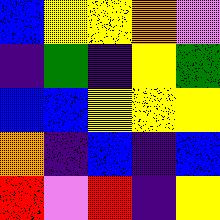[["blue", "yellow", "yellow", "orange", "violet"], ["indigo", "green", "indigo", "yellow", "green"], ["blue", "blue", "yellow", "yellow", "yellow"], ["orange", "indigo", "blue", "indigo", "blue"], ["red", "violet", "red", "indigo", "yellow"]]